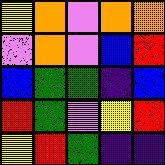[["yellow", "orange", "violet", "orange", "orange"], ["violet", "orange", "violet", "blue", "red"], ["blue", "green", "green", "indigo", "blue"], ["red", "green", "violet", "yellow", "red"], ["yellow", "red", "green", "indigo", "indigo"]]